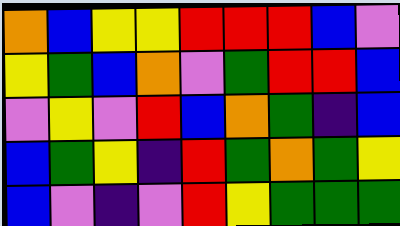[["orange", "blue", "yellow", "yellow", "red", "red", "red", "blue", "violet"], ["yellow", "green", "blue", "orange", "violet", "green", "red", "red", "blue"], ["violet", "yellow", "violet", "red", "blue", "orange", "green", "indigo", "blue"], ["blue", "green", "yellow", "indigo", "red", "green", "orange", "green", "yellow"], ["blue", "violet", "indigo", "violet", "red", "yellow", "green", "green", "green"]]